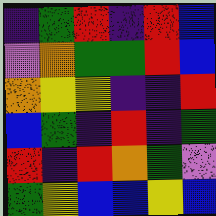[["indigo", "green", "red", "indigo", "red", "blue"], ["violet", "orange", "green", "green", "red", "blue"], ["orange", "yellow", "yellow", "indigo", "indigo", "red"], ["blue", "green", "indigo", "red", "indigo", "green"], ["red", "indigo", "red", "orange", "green", "violet"], ["green", "yellow", "blue", "blue", "yellow", "blue"]]